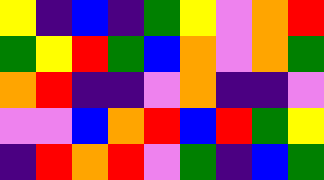[["yellow", "indigo", "blue", "indigo", "green", "yellow", "violet", "orange", "red"], ["green", "yellow", "red", "green", "blue", "orange", "violet", "orange", "green"], ["orange", "red", "indigo", "indigo", "violet", "orange", "indigo", "indigo", "violet"], ["violet", "violet", "blue", "orange", "red", "blue", "red", "green", "yellow"], ["indigo", "red", "orange", "red", "violet", "green", "indigo", "blue", "green"]]